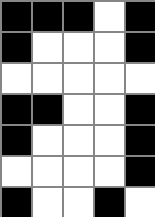[["black", "black", "black", "white", "black"], ["black", "white", "white", "white", "black"], ["white", "white", "white", "white", "white"], ["black", "black", "white", "white", "black"], ["black", "white", "white", "white", "black"], ["white", "white", "white", "white", "black"], ["black", "white", "white", "black", "white"]]